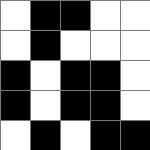[["white", "black", "black", "white", "white"], ["white", "black", "white", "white", "white"], ["black", "white", "black", "black", "white"], ["black", "white", "black", "black", "white"], ["white", "black", "white", "black", "black"]]